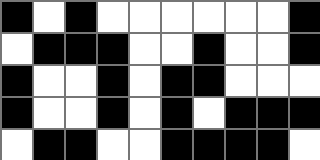[["black", "white", "black", "white", "white", "white", "white", "white", "white", "black"], ["white", "black", "black", "black", "white", "white", "black", "white", "white", "black"], ["black", "white", "white", "black", "white", "black", "black", "white", "white", "white"], ["black", "white", "white", "black", "white", "black", "white", "black", "black", "black"], ["white", "black", "black", "white", "white", "black", "black", "black", "black", "white"]]